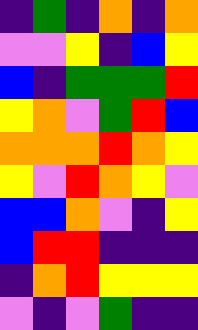[["indigo", "green", "indigo", "orange", "indigo", "orange"], ["violet", "violet", "yellow", "indigo", "blue", "yellow"], ["blue", "indigo", "green", "green", "green", "red"], ["yellow", "orange", "violet", "green", "red", "blue"], ["orange", "orange", "orange", "red", "orange", "yellow"], ["yellow", "violet", "red", "orange", "yellow", "violet"], ["blue", "blue", "orange", "violet", "indigo", "yellow"], ["blue", "red", "red", "indigo", "indigo", "indigo"], ["indigo", "orange", "red", "yellow", "yellow", "yellow"], ["violet", "indigo", "violet", "green", "indigo", "indigo"]]